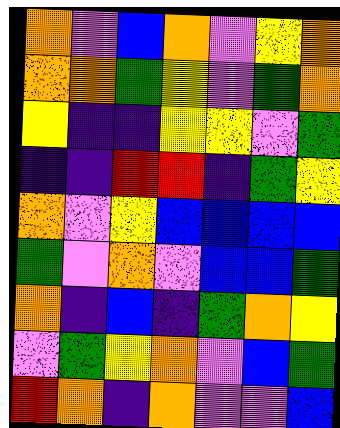[["orange", "violet", "blue", "orange", "violet", "yellow", "orange"], ["orange", "orange", "green", "yellow", "violet", "green", "orange"], ["yellow", "indigo", "indigo", "yellow", "yellow", "violet", "green"], ["indigo", "indigo", "red", "red", "indigo", "green", "yellow"], ["orange", "violet", "yellow", "blue", "blue", "blue", "blue"], ["green", "violet", "orange", "violet", "blue", "blue", "green"], ["orange", "indigo", "blue", "indigo", "green", "orange", "yellow"], ["violet", "green", "yellow", "orange", "violet", "blue", "green"], ["red", "orange", "indigo", "orange", "violet", "violet", "blue"]]